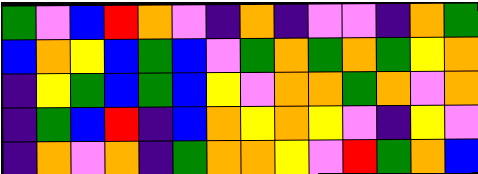[["green", "violet", "blue", "red", "orange", "violet", "indigo", "orange", "indigo", "violet", "violet", "indigo", "orange", "green"], ["blue", "orange", "yellow", "blue", "green", "blue", "violet", "green", "orange", "green", "orange", "green", "yellow", "orange"], ["indigo", "yellow", "green", "blue", "green", "blue", "yellow", "violet", "orange", "orange", "green", "orange", "violet", "orange"], ["indigo", "green", "blue", "red", "indigo", "blue", "orange", "yellow", "orange", "yellow", "violet", "indigo", "yellow", "violet"], ["indigo", "orange", "violet", "orange", "indigo", "green", "orange", "orange", "yellow", "violet", "red", "green", "orange", "blue"]]